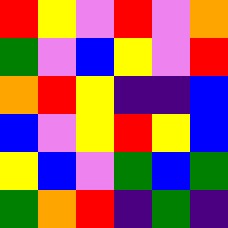[["red", "yellow", "violet", "red", "violet", "orange"], ["green", "violet", "blue", "yellow", "violet", "red"], ["orange", "red", "yellow", "indigo", "indigo", "blue"], ["blue", "violet", "yellow", "red", "yellow", "blue"], ["yellow", "blue", "violet", "green", "blue", "green"], ["green", "orange", "red", "indigo", "green", "indigo"]]